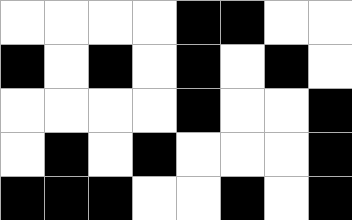[["white", "white", "white", "white", "black", "black", "white", "white"], ["black", "white", "black", "white", "black", "white", "black", "white"], ["white", "white", "white", "white", "black", "white", "white", "black"], ["white", "black", "white", "black", "white", "white", "white", "black"], ["black", "black", "black", "white", "white", "black", "white", "black"]]